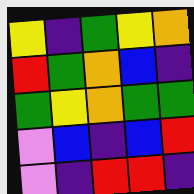[["yellow", "indigo", "green", "yellow", "orange"], ["red", "green", "orange", "blue", "indigo"], ["green", "yellow", "orange", "green", "green"], ["violet", "blue", "indigo", "blue", "red"], ["violet", "indigo", "red", "red", "indigo"]]